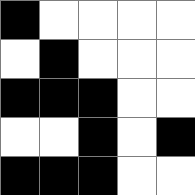[["black", "white", "white", "white", "white"], ["white", "black", "white", "white", "white"], ["black", "black", "black", "white", "white"], ["white", "white", "black", "white", "black"], ["black", "black", "black", "white", "white"]]